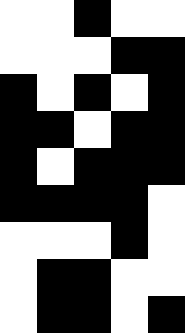[["white", "white", "black", "white", "white"], ["white", "white", "white", "black", "black"], ["black", "white", "black", "white", "black"], ["black", "black", "white", "black", "black"], ["black", "white", "black", "black", "black"], ["black", "black", "black", "black", "white"], ["white", "white", "white", "black", "white"], ["white", "black", "black", "white", "white"], ["white", "black", "black", "white", "black"]]